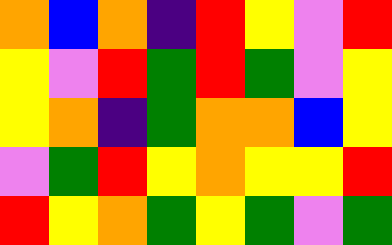[["orange", "blue", "orange", "indigo", "red", "yellow", "violet", "red"], ["yellow", "violet", "red", "green", "red", "green", "violet", "yellow"], ["yellow", "orange", "indigo", "green", "orange", "orange", "blue", "yellow"], ["violet", "green", "red", "yellow", "orange", "yellow", "yellow", "red"], ["red", "yellow", "orange", "green", "yellow", "green", "violet", "green"]]